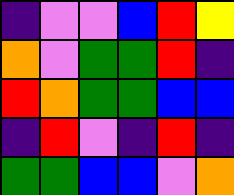[["indigo", "violet", "violet", "blue", "red", "yellow"], ["orange", "violet", "green", "green", "red", "indigo"], ["red", "orange", "green", "green", "blue", "blue"], ["indigo", "red", "violet", "indigo", "red", "indigo"], ["green", "green", "blue", "blue", "violet", "orange"]]